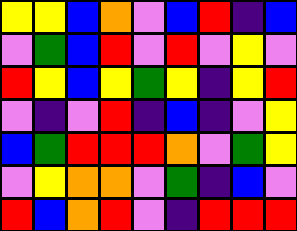[["yellow", "yellow", "blue", "orange", "violet", "blue", "red", "indigo", "blue"], ["violet", "green", "blue", "red", "violet", "red", "violet", "yellow", "violet"], ["red", "yellow", "blue", "yellow", "green", "yellow", "indigo", "yellow", "red"], ["violet", "indigo", "violet", "red", "indigo", "blue", "indigo", "violet", "yellow"], ["blue", "green", "red", "red", "red", "orange", "violet", "green", "yellow"], ["violet", "yellow", "orange", "orange", "violet", "green", "indigo", "blue", "violet"], ["red", "blue", "orange", "red", "violet", "indigo", "red", "red", "red"]]